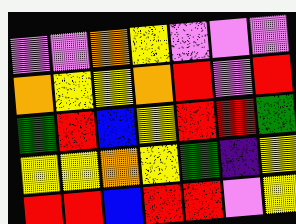[["violet", "violet", "orange", "yellow", "violet", "violet", "violet"], ["orange", "yellow", "yellow", "orange", "red", "violet", "red"], ["green", "red", "blue", "yellow", "red", "red", "green"], ["yellow", "yellow", "orange", "yellow", "green", "indigo", "yellow"], ["red", "red", "blue", "red", "red", "violet", "yellow"]]